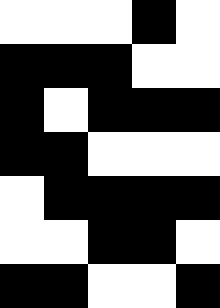[["white", "white", "white", "black", "white"], ["black", "black", "black", "white", "white"], ["black", "white", "black", "black", "black"], ["black", "black", "white", "white", "white"], ["white", "black", "black", "black", "black"], ["white", "white", "black", "black", "white"], ["black", "black", "white", "white", "black"]]